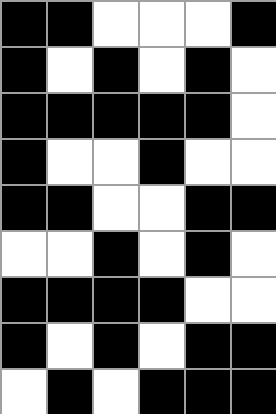[["black", "black", "white", "white", "white", "black"], ["black", "white", "black", "white", "black", "white"], ["black", "black", "black", "black", "black", "white"], ["black", "white", "white", "black", "white", "white"], ["black", "black", "white", "white", "black", "black"], ["white", "white", "black", "white", "black", "white"], ["black", "black", "black", "black", "white", "white"], ["black", "white", "black", "white", "black", "black"], ["white", "black", "white", "black", "black", "black"]]